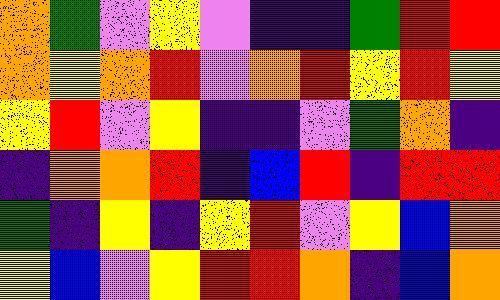[["orange", "green", "violet", "yellow", "violet", "indigo", "indigo", "green", "red", "red"], ["orange", "yellow", "orange", "red", "violet", "orange", "red", "yellow", "red", "yellow"], ["yellow", "red", "violet", "yellow", "indigo", "indigo", "violet", "green", "orange", "indigo"], ["indigo", "orange", "orange", "red", "indigo", "blue", "red", "indigo", "red", "red"], ["green", "indigo", "yellow", "indigo", "yellow", "red", "violet", "yellow", "blue", "orange"], ["yellow", "blue", "violet", "yellow", "red", "red", "orange", "indigo", "blue", "orange"]]